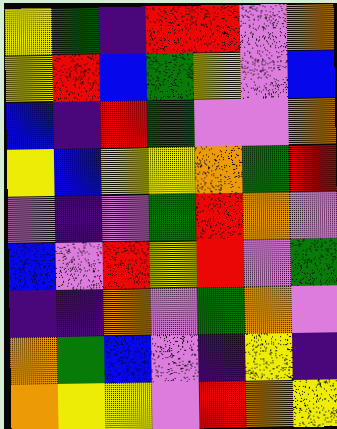[["yellow", "green", "indigo", "red", "red", "violet", "orange"], ["yellow", "red", "blue", "green", "yellow", "violet", "blue"], ["blue", "indigo", "red", "green", "violet", "violet", "orange"], ["yellow", "blue", "yellow", "yellow", "orange", "green", "red"], ["violet", "indigo", "violet", "green", "red", "orange", "violet"], ["blue", "violet", "red", "yellow", "red", "violet", "green"], ["indigo", "indigo", "orange", "violet", "green", "orange", "violet"], ["orange", "green", "blue", "violet", "indigo", "yellow", "indigo"], ["orange", "yellow", "yellow", "violet", "red", "orange", "yellow"]]